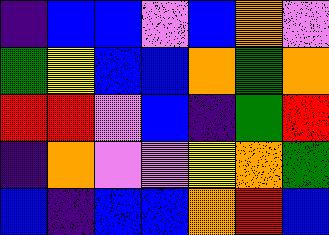[["indigo", "blue", "blue", "violet", "blue", "orange", "violet"], ["green", "yellow", "blue", "blue", "orange", "green", "orange"], ["red", "red", "violet", "blue", "indigo", "green", "red"], ["indigo", "orange", "violet", "violet", "yellow", "orange", "green"], ["blue", "indigo", "blue", "blue", "orange", "red", "blue"]]